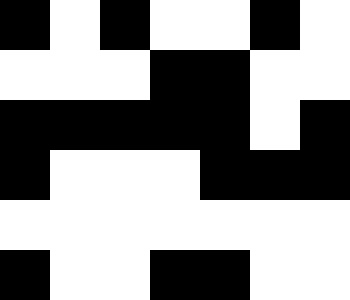[["black", "white", "black", "white", "white", "black", "white"], ["white", "white", "white", "black", "black", "white", "white"], ["black", "black", "black", "black", "black", "white", "black"], ["black", "white", "white", "white", "black", "black", "black"], ["white", "white", "white", "white", "white", "white", "white"], ["black", "white", "white", "black", "black", "white", "white"]]